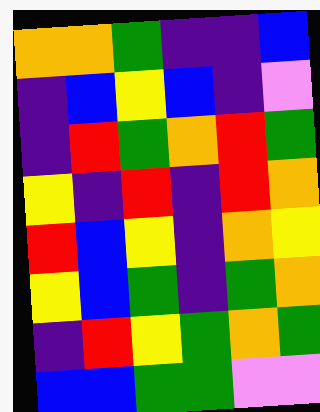[["orange", "orange", "green", "indigo", "indigo", "blue"], ["indigo", "blue", "yellow", "blue", "indigo", "violet"], ["indigo", "red", "green", "orange", "red", "green"], ["yellow", "indigo", "red", "indigo", "red", "orange"], ["red", "blue", "yellow", "indigo", "orange", "yellow"], ["yellow", "blue", "green", "indigo", "green", "orange"], ["indigo", "red", "yellow", "green", "orange", "green"], ["blue", "blue", "green", "green", "violet", "violet"]]